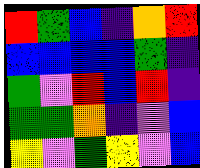[["red", "green", "blue", "indigo", "orange", "red"], ["blue", "blue", "blue", "blue", "green", "indigo"], ["green", "violet", "red", "blue", "red", "indigo"], ["green", "green", "orange", "indigo", "violet", "blue"], ["yellow", "violet", "green", "yellow", "violet", "blue"]]